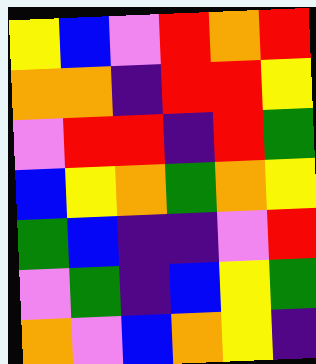[["yellow", "blue", "violet", "red", "orange", "red"], ["orange", "orange", "indigo", "red", "red", "yellow"], ["violet", "red", "red", "indigo", "red", "green"], ["blue", "yellow", "orange", "green", "orange", "yellow"], ["green", "blue", "indigo", "indigo", "violet", "red"], ["violet", "green", "indigo", "blue", "yellow", "green"], ["orange", "violet", "blue", "orange", "yellow", "indigo"]]